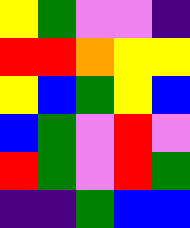[["yellow", "green", "violet", "violet", "indigo"], ["red", "red", "orange", "yellow", "yellow"], ["yellow", "blue", "green", "yellow", "blue"], ["blue", "green", "violet", "red", "violet"], ["red", "green", "violet", "red", "green"], ["indigo", "indigo", "green", "blue", "blue"]]